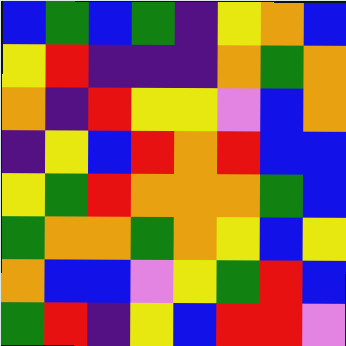[["blue", "green", "blue", "green", "indigo", "yellow", "orange", "blue"], ["yellow", "red", "indigo", "indigo", "indigo", "orange", "green", "orange"], ["orange", "indigo", "red", "yellow", "yellow", "violet", "blue", "orange"], ["indigo", "yellow", "blue", "red", "orange", "red", "blue", "blue"], ["yellow", "green", "red", "orange", "orange", "orange", "green", "blue"], ["green", "orange", "orange", "green", "orange", "yellow", "blue", "yellow"], ["orange", "blue", "blue", "violet", "yellow", "green", "red", "blue"], ["green", "red", "indigo", "yellow", "blue", "red", "red", "violet"]]